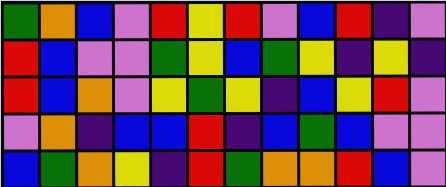[["green", "orange", "blue", "violet", "red", "yellow", "red", "violet", "blue", "red", "indigo", "violet"], ["red", "blue", "violet", "violet", "green", "yellow", "blue", "green", "yellow", "indigo", "yellow", "indigo"], ["red", "blue", "orange", "violet", "yellow", "green", "yellow", "indigo", "blue", "yellow", "red", "violet"], ["violet", "orange", "indigo", "blue", "blue", "red", "indigo", "blue", "green", "blue", "violet", "violet"], ["blue", "green", "orange", "yellow", "indigo", "red", "green", "orange", "orange", "red", "blue", "violet"]]